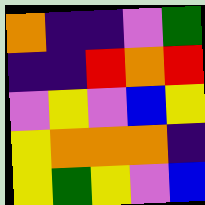[["orange", "indigo", "indigo", "violet", "green"], ["indigo", "indigo", "red", "orange", "red"], ["violet", "yellow", "violet", "blue", "yellow"], ["yellow", "orange", "orange", "orange", "indigo"], ["yellow", "green", "yellow", "violet", "blue"]]